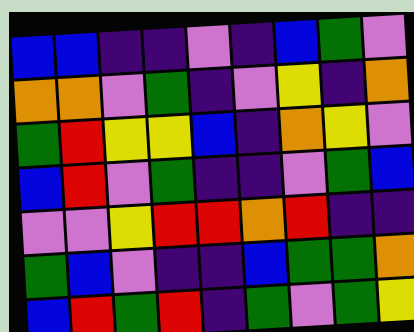[["blue", "blue", "indigo", "indigo", "violet", "indigo", "blue", "green", "violet"], ["orange", "orange", "violet", "green", "indigo", "violet", "yellow", "indigo", "orange"], ["green", "red", "yellow", "yellow", "blue", "indigo", "orange", "yellow", "violet"], ["blue", "red", "violet", "green", "indigo", "indigo", "violet", "green", "blue"], ["violet", "violet", "yellow", "red", "red", "orange", "red", "indigo", "indigo"], ["green", "blue", "violet", "indigo", "indigo", "blue", "green", "green", "orange"], ["blue", "red", "green", "red", "indigo", "green", "violet", "green", "yellow"]]